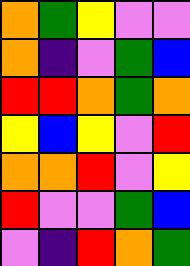[["orange", "green", "yellow", "violet", "violet"], ["orange", "indigo", "violet", "green", "blue"], ["red", "red", "orange", "green", "orange"], ["yellow", "blue", "yellow", "violet", "red"], ["orange", "orange", "red", "violet", "yellow"], ["red", "violet", "violet", "green", "blue"], ["violet", "indigo", "red", "orange", "green"]]